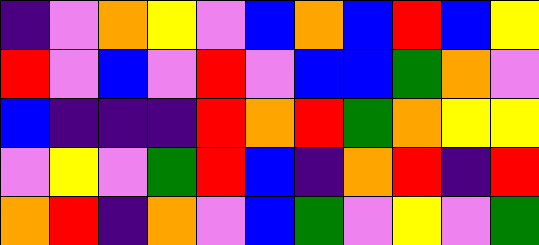[["indigo", "violet", "orange", "yellow", "violet", "blue", "orange", "blue", "red", "blue", "yellow"], ["red", "violet", "blue", "violet", "red", "violet", "blue", "blue", "green", "orange", "violet"], ["blue", "indigo", "indigo", "indigo", "red", "orange", "red", "green", "orange", "yellow", "yellow"], ["violet", "yellow", "violet", "green", "red", "blue", "indigo", "orange", "red", "indigo", "red"], ["orange", "red", "indigo", "orange", "violet", "blue", "green", "violet", "yellow", "violet", "green"]]